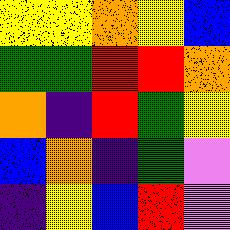[["yellow", "yellow", "orange", "yellow", "blue"], ["green", "green", "red", "red", "orange"], ["orange", "indigo", "red", "green", "yellow"], ["blue", "orange", "indigo", "green", "violet"], ["indigo", "yellow", "blue", "red", "violet"]]